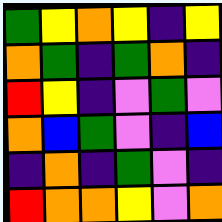[["green", "yellow", "orange", "yellow", "indigo", "yellow"], ["orange", "green", "indigo", "green", "orange", "indigo"], ["red", "yellow", "indigo", "violet", "green", "violet"], ["orange", "blue", "green", "violet", "indigo", "blue"], ["indigo", "orange", "indigo", "green", "violet", "indigo"], ["red", "orange", "orange", "yellow", "violet", "orange"]]